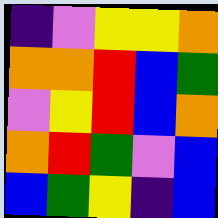[["indigo", "violet", "yellow", "yellow", "orange"], ["orange", "orange", "red", "blue", "green"], ["violet", "yellow", "red", "blue", "orange"], ["orange", "red", "green", "violet", "blue"], ["blue", "green", "yellow", "indigo", "blue"]]